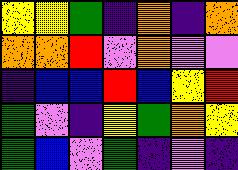[["yellow", "yellow", "green", "indigo", "orange", "indigo", "orange"], ["orange", "orange", "red", "violet", "orange", "violet", "violet"], ["indigo", "blue", "blue", "red", "blue", "yellow", "red"], ["green", "violet", "indigo", "yellow", "green", "orange", "yellow"], ["green", "blue", "violet", "green", "indigo", "violet", "indigo"]]